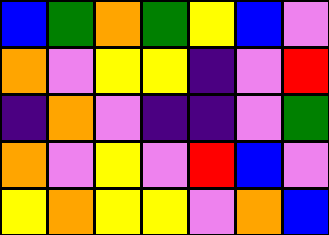[["blue", "green", "orange", "green", "yellow", "blue", "violet"], ["orange", "violet", "yellow", "yellow", "indigo", "violet", "red"], ["indigo", "orange", "violet", "indigo", "indigo", "violet", "green"], ["orange", "violet", "yellow", "violet", "red", "blue", "violet"], ["yellow", "orange", "yellow", "yellow", "violet", "orange", "blue"]]